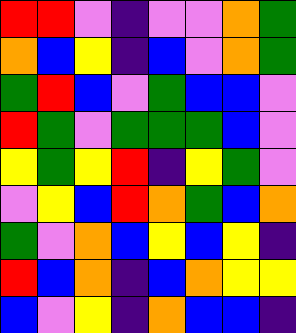[["red", "red", "violet", "indigo", "violet", "violet", "orange", "green"], ["orange", "blue", "yellow", "indigo", "blue", "violet", "orange", "green"], ["green", "red", "blue", "violet", "green", "blue", "blue", "violet"], ["red", "green", "violet", "green", "green", "green", "blue", "violet"], ["yellow", "green", "yellow", "red", "indigo", "yellow", "green", "violet"], ["violet", "yellow", "blue", "red", "orange", "green", "blue", "orange"], ["green", "violet", "orange", "blue", "yellow", "blue", "yellow", "indigo"], ["red", "blue", "orange", "indigo", "blue", "orange", "yellow", "yellow"], ["blue", "violet", "yellow", "indigo", "orange", "blue", "blue", "indigo"]]